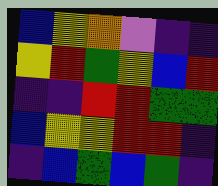[["blue", "yellow", "orange", "violet", "indigo", "indigo"], ["yellow", "red", "green", "yellow", "blue", "red"], ["indigo", "indigo", "red", "red", "green", "green"], ["blue", "yellow", "yellow", "red", "red", "indigo"], ["indigo", "blue", "green", "blue", "green", "indigo"]]